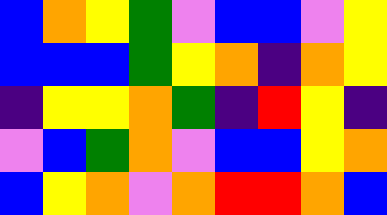[["blue", "orange", "yellow", "green", "violet", "blue", "blue", "violet", "yellow"], ["blue", "blue", "blue", "green", "yellow", "orange", "indigo", "orange", "yellow"], ["indigo", "yellow", "yellow", "orange", "green", "indigo", "red", "yellow", "indigo"], ["violet", "blue", "green", "orange", "violet", "blue", "blue", "yellow", "orange"], ["blue", "yellow", "orange", "violet", "orange", "red", "red", "orange", "blue"]]